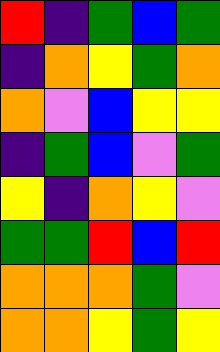[["red", "indigo", "green", "blue", "green"], ["indigo", "orange", "yellow", "green", "orange"], ["orange", "violet", "blue", "yellow", "yellow"], ["indigo", "green", "blue", "violet", "green"], ["yellow", "indigo", "orange", "yellow", "violet"], ["green", "green", "red", "blue", "red"], ["orange", "orange", "orange", "green", "violet"], ["orange", "orange", "yellow", "green", "yellow"]]